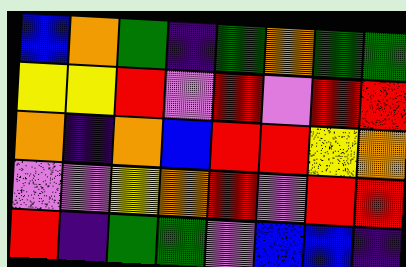[["blue", "orange", "green", "indigo", "green", "orange", "green", "green"], ["yellow", "yellow", "red", "violet", "red", "violet", "red", "red"], ["orange", "indigo", "orange", "blue", "red", "red", "yellow", "orange"], ["violet", "violet", "yellow", "orange", "red", "violet", "red", "red"], ["red", "indigo", "green", "green", "violet", "blue", "blue", "indigo"]]